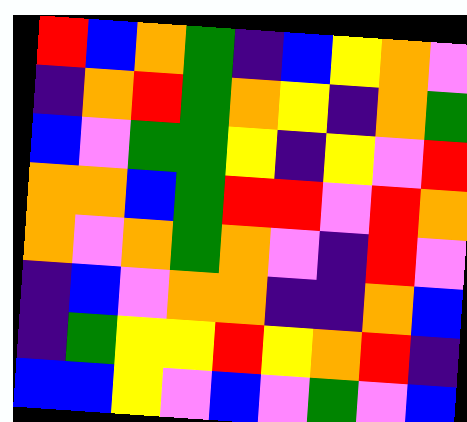[["red", "blue", "orange", "green", "indigo", "blue", "yellow", "orange", "violet"], ["indigo", "orange", "red", "green", "orange", "yellow", "indigo", "orange", "green"], ["blue", "violet", "green", "green", "yellow", "indigo", "yellow", "violet", "red"], ["orange", "orange", "blue", "green", "red", "red", "violet", "red", "orange"], ["orange", "violet", "orange", "green", "orange", "violet", "indigo", "red", "violet"], ["indigo", "blue", "violet", "orange", "orange", "indigo", "indigo", "orange", "blue"], ["indigo", "green", "yellow", "yellow", "red", "yellow", "orange", "red", "indigo"], ["blue", "blue", "yellow", "violet", "blue", "violet", "green", "violet", "blue"]]